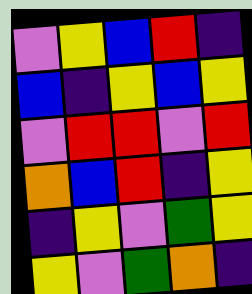[["violet", "yellow", "blue", "red", "indigo"], ["blue", "indigo", "yellow", "blue", "yellow"], ["violet", "red", "red", "violet", "red"], ["orange", "blue", "red", "indigo", "yellow"], ["indigo", "yellow", "violet", "green", "yellow"], ["yellow", "violet", "green", "orange", "indigo"]]